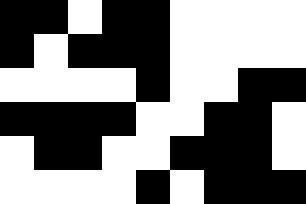[["black", "black", "white", "black", "black", "white", "white", "white", "white"], ["black", "white", "black", "black", "black", "white", "white", "white", "white"], ["white", "white", "white", "white", "black", "white", "white", "black", "black"], ["black", "black", "black", "black", "white", "white", "black", "black", "white"], ["white", "black", "black", "white", "white", "black", "black", "black", "white"], ["white", "white", "white", "white", "black", "white", "black", "black", "black"]]